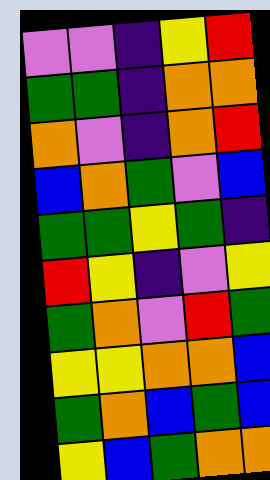[["violet", "violet", "indigo", "yellow", "red"], ["green", "green", "indigo", "orange", "orange"], ["orange", "violet", "indigo", "orange", "red"], ["blue", "orange", "green", "violet", "blue"], ["green", "green", "yellow", "green", "indigo"], ["red", "yellow", "indigo", "violet", "yellow"], ["green", "orange", "violet", "red", "green"], ["yellow", "yellow", "orange", "orange", "blue"], ["green", "orange", "blue", "green", "blue"], ["yellow", "blue", "green", "orange", "orange"]]